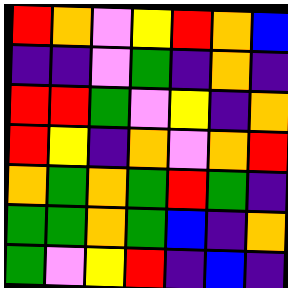[["red", "orange", "violet", "yellow", "red", "orange", "blue"], ["indigo", "indigo", "violet", "green", "indigo", "orange", "indigo"], ["red", "red", "green", "violet", "yellow", "indigo", "orange"], ["red", "yellow", "indigo", "orange", "violet", "orange", "red"], ["orange", "green", "orange", "green", "red", "green", "indigo"], ["green", "green", "orange", "green", "blue", "indigo", "orange"], ["green", "violet", "yellow", "red", "indigo", "blue", "indigo"]]